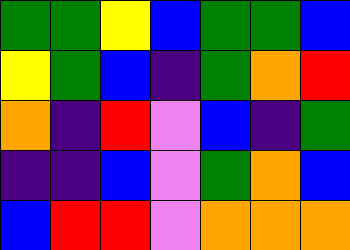[["green", "green", "yellow", "blue", "green", "green", "blue"], ["yellow", "green", "blue", "indigo", "green", "orange", "red"], ["orange", "indigo", "red", "violet", "blue", "indigo", "green"], ["indigo", "indigo", "blue", "violet", "green", "orange", "blue"], ["blue", "red", "red", "violet", "orange", "orange", "orange"]]